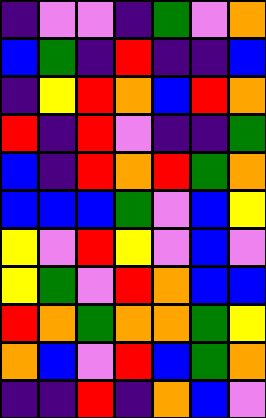[["indigo", "violet", "violet", "indigo", "green", "violet", "orange"], ["blue", "green", "indigo", "red", "indigo", "indigo", "blue"], ["indigo", "yellow", "red", "orange", "blue", "red", "orange"], ["red", "indigo", "red", "violet", "indigo", "indigo", "green"], ["blue", "indigo", "red", "orange", "red", "green", "orange"], ["blue", "blue", "blue", "green", "violet", "blue", "yellow"], ["yellow", "violet", "red", "yellow", "violet", "blue", "violet"], ["yellow", "green", "violet", "red", "orange", "blue", "blue"], ["red", "orange", "green", "orange", "orange", "green", "yellow"], ["orange", "blue", "violet", "red", "blue", "green", "orange"], ["indigo", "indigo", "red", "indigo", "orange", "blue", "violet"]]